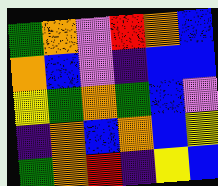[["green", "orange", "violet", "red", "orange", "blue"], ["orange", "blue", "violet", "indigo", "blue", "blue"], ["yellow", "green", "orange", "green", "blue", "violet"], ["indigo", "orange", "blue", "orange", "blue", "yellow"], ["green", "orange", "red", "indigo", "yellow", "blue"]]